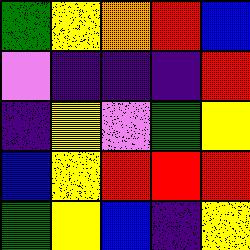[["green", "yellow", "orange", "red", "blue"], ["violet", "indigo", "indigo", "indigo", "red"], ["indigo", "yellow", "violet", "green", "yellow"], ["blue", "yellow", "red", "red", "red"], ["green", "yellow", "blue", "indigo", "yellow"]]